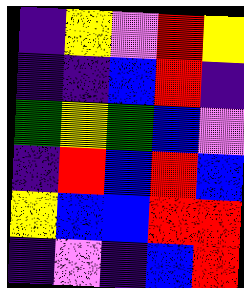[["indigo", "yellow", "violet", "red", "yellow"], ["indigo", "indigo", "blue", "red", "indigo"], ["green", "yellow", "green", "blue", "violet"], ["indigo", "red", "blue", "red", "blue"], ["yellow", "blue", "blue", "red", "red"], ["indigo", "violet", "indigo", "blue", "red"]]